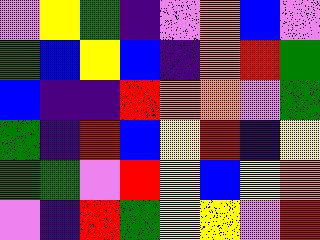[["violet", "yellow", "green", "indigo", "violet", "orange", "blue", "violet"], ["green", "blue", "yellow", "blue", "indigo", "orange", "red", "green"], ["blue", "indigo", "indigo", "red", "orange", "orange", "violet", "green"], ["green", "indigo", "red", "blue", "yellow", "red", "indigo", "yellow"], ["green", "green", "violet", "red", "yellow", "blue", "yellow", "orange"], ["violet", "indigo", "red", "green", "yellow", "yellow", "violet", "red"]]